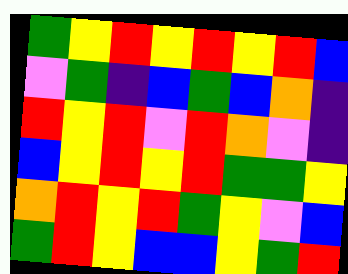[["green", "yellow", "red", "yellow", "red", "yellow", "red", "blue"], ["violet", "green", "indigo", "blue", "green", "blue", "orange", "indigo"], ["red", "yellow", "red", "violet", "red", "orange", "violet", "indigo"], ["blue", "yellow", "red", "yellow", "red", "green", "green", "yellow"], ["orange", "red", "yellow", "red", "green", "yellow", "violet", "blue"], ["green", "red", "yellow", "blue", "blue", "yellow", "green", "red"]]